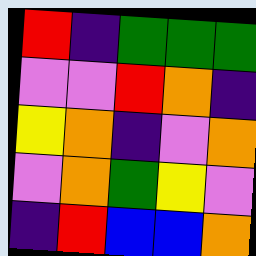[["red", "indigo", "green", "green", "green"], ["violet", "violet", "red", "orange", "indigo"], ["yellow", "orange", "indigo", "violet", "orange"], ["violet", "orange", "green", "yellow", "violet"], ["indigo", "red", "blue", "blue", "orange"]]